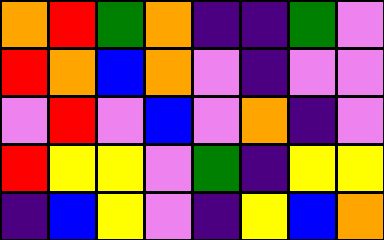[["orange", "red", "green", "orange", "indigo", "indigo", "green", "violet"], ["red", "orange", "blue", "orange", "violet", "indigo", "violet", "violet"], ["violet", "red", "violet", "blue", "violet", "orange", "indigo", "violet"], ["red", "yellow", "yellow", "violet", "green", "indigo", "yellow", "yellow"], ["indigo", "blue", "yellow", "violet", "indigo", "yellow", "blue", "orange"]]